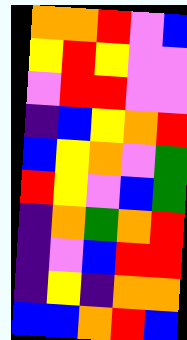[["orange", "orange", "red", "violet", "blue"], ["yellow", "red", "yellow", "violet", "violet"], ["violet", "red", "red", "violet", "violet"], ["indigo", "blue", "yellow", "orange", "red"], ["blue", "yellow", "orange", "violet", "green"], ["red", "yellow", "violet", "blue", "green"], ["indigo", "orange", "green", "orange", "red"], ["indigo", "violet", "blue", "red", "red"], ["indigo", "yellow", "indigo", "orange", "orange"], ["blue", "blue", "orange", "red", "blue"]]